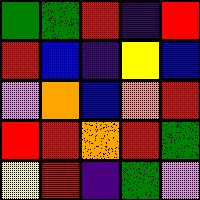[["green", "green", "red", "indigo", "red"], ["red", "blue", "indigo", "yellow", "blue"], ["violet", "orange", "blue", "orange", "red"], ["red", "red", "orange", "red", "green"], ["yellow", "red", "indigo", "green", "violet"]]